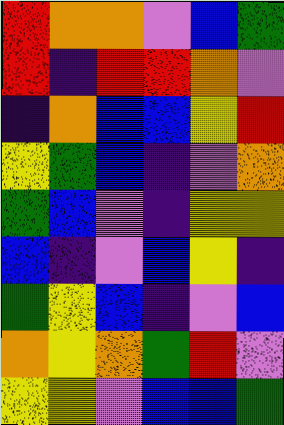[["red", "orange", "orange", "violet", "blue", "green"], ["red", "indigo", "red", "red", "orange", "violet"], ["indigo", "orange", "blue", "blue", "yellow", "red"], ["yellow", "green", "blue", "indigo", "violet", "orange"], ["green", "blue", "violet", "indigo", "yellow", "yellow"], ["blue", "indigo", "violet", "blue", "yellow", "indigo"], ["green", "yellow", "blue", "indigo", "violet", "blue"], ["orange", "yellow", "orange", "green", "red", "violet"], ["yellow", "yellow", "violet", "blue", "blue", "green"]]